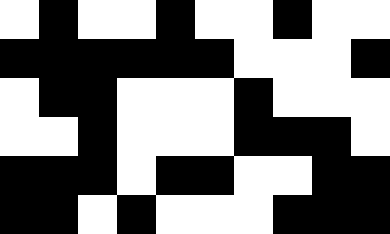[["white", "black", "white", "white", "black", "white", "white", "black", "white", "white"], ["black", "black", "black", "black", "black", "black", "white", "white", "white", "black"], ["white", "black", "black", "white", "white", "white", "black", "white", "white", "white"], ["white", "white", "black", "white", "white", "white", "black", "black", "black", "white"], ["black", "black", "black", "white", "black", "black", "white", "white", "black", "black"], ["black", "black", "white", "black", "white", "white", "white", "black", "black", "black"]]